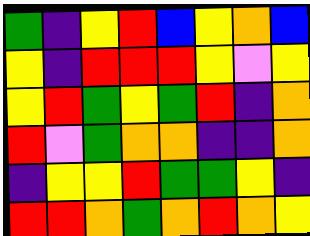[["green", "indigo", "yellow", "red", "blue", "yellow", "orange", "blue"], ["yellow", "indigo", "red", "red", "red", "yellow", "violet", "yellow"], ["yellow", "red", "green", "yellow", "green", "red", "indigo", "orange"], ["red", "violet", "green", "orange", "orange", "indigo", "indigo", "orange"], ["indigo", "yellow", "yellow", "red", "green", "green", "yellow", "indigo"], ["red", "red", "orange", "green", "orange", "red", "orange", "yellow"]]